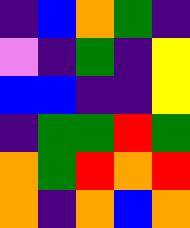[["indigo", "blue", "orange", "green", "indigo"], ["violet", "indigo", "green", "indigo", "yellow"], ["blue", "blue", "indigo", "indigo", "yellow"], ["indigo", "green", "green", "red", "green"], ["orange", "green", "red", "orange", "red"], ["orange", "indigo", "orange", "blue", "orange"]]